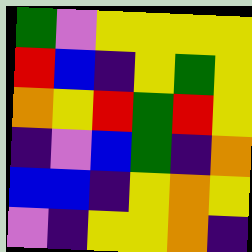[["green", "violet", "yellow", "yellow", "yellow", "yellow"], ["red", "blue", "indigo", "yellow", "green", "yellow"], ["orange", "yellow", "red", "green", "red", "yellow"], ["indigo", "violet", "blue", "green", "indigo", "orange"], ["blue", "blue", "indigo", "yellow", "orange", "yellow"], ["violet", "indigo", "yellow", "yellow", "orange", "indigo"]]